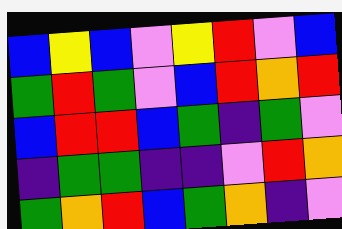[["blue", "yellow", "blue", "violet", "yellow", "red", "violet", "blue"], ["green", "red", "green", "violet", "blue", "red", "orange", "red"], ["blue", "red", "red", "blue", "green", "indigo", "green", "violet"], ["indigo", "green", "green", "indigo", "indigo", "violet", "red", "orange"], ["green", "orange", "red", "blue", "green", "orange", "indigo", "violet"]]